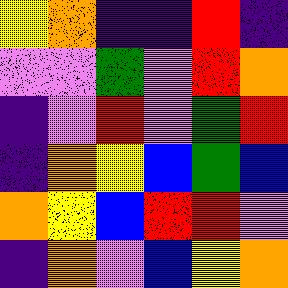[["yellow", "orange", "indigo", "indigo", "red", "indigo"], ["violet", "violet", "green", "violet", "red", "orange"], ["indigo", "violet", "red", "violet", "green", "red"], ["indigo", "orange", "yellow", "blue", "green", "blue"], ["orange", "yellow", "blue", "red", "red", "violet"], ["indigo", "orange", "violet", "blue", "yellow", "orange"]]